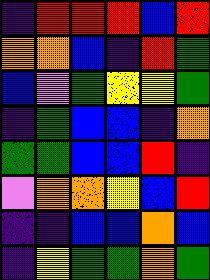[["indigo", "red", "red", "red", "blue", "red"], ["orange", "orange", "blue", "indigo", "red", "green"], ["blue", "violet", "green", "yellow", "yellow", "green"], ["indigo", "green", "blue", "blue", "indigo", "orange"], ["green", "green", "blue", "blue", "red", "indigo"], ["violet", "orange", "orange", "yellow", "blue", "red"], ["indigo", "indigo", "blue", "blue", "orange", "blue"], ["indigo", "yellow", "green", "green", "orange", "green"]]